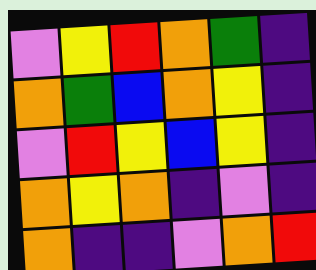[["violet", "yellow", "red", "orange", "green", "indigo"], ["orange", "green", "blue", "orange", "yellow", "indigo"], ["violet", "red", "yellow", "blue", "yellow", "indigo"], ["orange", "yellow", "orange", "indigo", "violet", "indigo"], ["orange", "indigo", "indigo", "violet", "orange", "red"]]